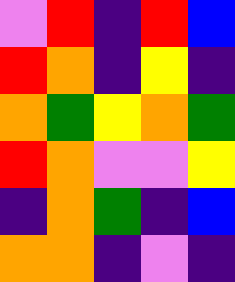[["violet", "red", "indigo", "red", "blue"], ["red", "orange", "indigo", "yellow", "indigo"], ["orange", "green", "yellow", "orange", "green"], ["red", "orange", "violet", "violet", "yellow"], ["indigo", "orange", "green", "indigo", "blue"], ["orange", "orange", "indigo", "violet", "indigo"]]